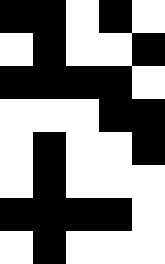[["black", "black", "white", "black", "white"], ["white", "black", "white", "white", "black"], ["black", "black", "black", "black", "white"], ["white", "white", "white", "black", "black"], ["white", "black", "white", "white", "black"], ["white", "black", "white", "white", "white"], ["black", "black", "black", "black", "white"], ["white", "black", "white", "white", "white"]]